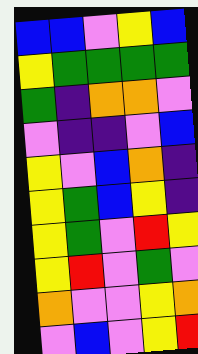[["blue", "blue", "violet", "yellow", "blue"], ["yellow", "green", "green", "green", "green"], ["green", "indigo", "orange", "orange", "violet"], ["violet", "indigo", "indigo", "violet", "blue"], ["yellow", "violet", "blue", "orange", "indigo"], ["yellow", "green", "blue", "yellow", "indigo"], ["yellow", "green", "violet", "red", "yellow"], ["yellow", "red", "violet", "green", "violet"], ["orange", "violet", "violet", "yellow", "orange"], ["violet", "blue", "violet", "yellow", "red"]]